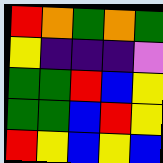[["red", "orange", "green", "orange", "green"], ["yellow", "indigo", "indigo", "indigo", "violet"], ["green", "green", "red", "blue", "yellow"], ["green", "green", "blue", "red", "yellow"], ["red", "yellow", "blue", "yellow", "blue"]]